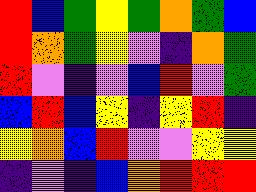[["red", "blue", "green", "yellow", "green", "orange", "green", "blue"], ["red", "orange", "green", "yellow", "violet", "indigo", "orange", "green"], ["red", "violet", "indigo", "violet", "blue", "red", "violet", "green"], ["blue", "red", "blue", "yellow", "indigo", "yellow", "red", "indigo"], ["yellow", "orange", "blue", "red", "violet", "violet", "yellow", "yellow"], ["indigo", "violet", "indigo", "blue", "orange", "red", "red", "red"]]